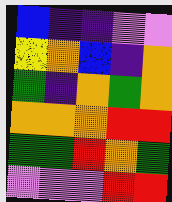[["blue", "indigo", "indigo", "violet", "violet"], ["yellow", "orange", "blue", "indigo", "orange"], ["green", "indigo", "orange", "green", "orange"], ["orange", "orange", "orange", "red", "red"], ["green", "green", "red", "orange", "green"], ["violet", "violet", "violet", "red", "red"]]